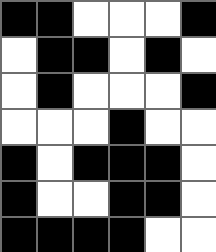[["black", "black", "white", "white", "white", "black"], ["white", "black", "black", "white", "black", "white"], ["white", "black", "white", "white", "white", "black"], ["white", "white", "white", "black", "white", "white"], ["black", "white", "black", "black", "black", "white"], ["black", "white", "white", "black", "black", "white"], ["black", "black", "black", "black", "white", "white"]]